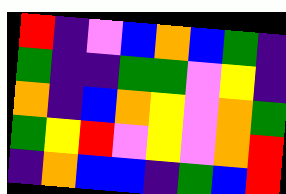[["red", "indigo", "violet", "blue", "orange", "blue", "green", "indigo"], ["green", "indigo", "indigo", "green", "green", "violet", "yellow", "indigo"], ["orange", "indigo", "blue", "orange", "yellow", "violet", "orange", "green"], ["green", "yellow", "red", "violet", "yellow", "violet", "orange", "red"], ["indigo", "orange", "blue", "blue", "indigo", "green", "blue", "red"]]